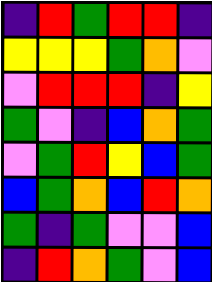[["indigo", "red", "green", "red", "red", "indigo"], ["yellow", "yellow", "yellow", "green", "orange", "violet"], ["violet", "red", "red", "red", "indigo", "yellow"], ["green", "violet", "indigo", "blue", "orange", "green"], ["violet", "green", "red", "yellow", "blue", "green"], ["blue", "green", "orange", "blue", "red", "orange"], ["green", "indigo", "green", "violet", "violet", "blue"], ["indigo", "red", "orange", "green", "violet", "blue"]]